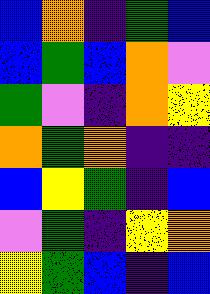[["blue", "orange", "indigo", "green", "blue"], ["blue", "green", "blue", "orange", "violet"], ["green", "violet", "indigo", "orange", "yellow"], ["orange", "green", "orange", "indigo", "indigo"], ["blue", "yellow", "green", "indigo", "blue"], ["violet", "green", "indigo", "yellow", "orange"], ["yellow", "green", "blue", "indigo", "blue"]]